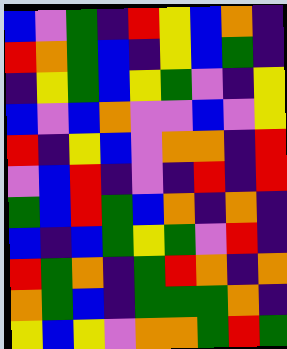[["blue", "violet", "green", "indigo", "red", "yellow", "blue", "orange", "indigo"], ["red", "orange", "green", "blue", "indigo", "yellow", "blue", "green", "indigo"], ["indigo", "yellow", "green", "blue", "yellow", "green", "violet", "indigo", "yellow"], ["blue", "violet", "blue", "orange", "violet", "violet", "blue", "violet", "yellow"], ["red", "indigo", "yellow", "blue", "violet", "orange", "orange", "indigo", "red"], ["violet", "blue", "red", "indigo", "violet", "indigo", "red", "indigo", "red"], ["green", "blue", "red", "green", "blue", "orange", "indigo", "orange", "indigo"], ["blue", "indigo", "blue", "green", "yellow", "green", "violet", "red", "indigo"], ["red", "green", "orange", "indigo", "green", "red", "orange", "indigo", "orange"], ["orange", "green", "blue", "indigo", "green", "green", "green", "orange", "indigo"], ["yellow", "blue", "yellow", "violet", "orange", "orange", "green", "red", "green"]]